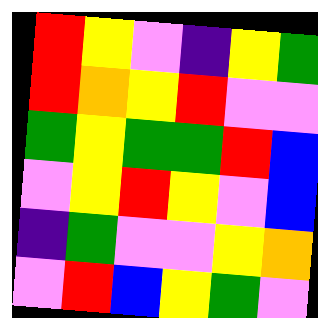[["red", "yellow", "violet", "indigo", "yellow", "green"], ["red", "orange", "yellow", "red", "violet", "violet"], ["green", "yellow", "green", "green", "red", "blue"], ["violet", "yellow", "red", "yellow", "violet", "blue"], ["indigo", "green", "violet", "violet", "yellow", "orange"], ["violet", "red", "blue", "yellow", "green", "violet"]]